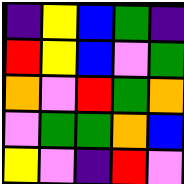[["indigo", "yellow", "blue", "green", "indigo"], ["red", "yellow", "blue", "violet", "green"], ["orange", "violet", "red", "green", "orange"], ["violet", "green", "green", "orange", "blue"], ["yellow", "violet", "indigo", "red", "violet"]]